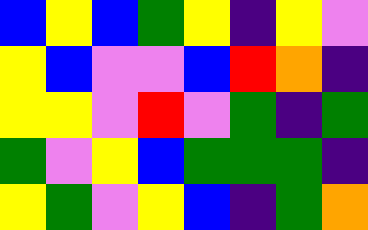[["blue", "yellow", "blue", "green", "yellow", "indigo", "yellow", "violet"], ["yellow", "blue", "violet", "violet", "blue", "red", "orange", "indigo"], ["yellow", "yellow", "violet", "red", "violet", "green", "indigo", "green"], ["green", "violet", "yellow", "blue", "green", "green", "green", "indigo"], ["yellow", "green", "violet", "yellow", "blue", "indigo", "green", "orange"]]